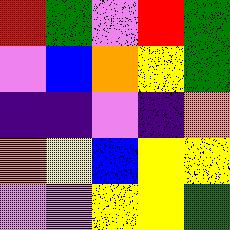[["red", "green", "violet", "red", "green"], ["violet", "blue", "orange", "yellow", "green"], ["indigo", "indigo", "violet", "indigo", "orange"], ["orange", "yellow", "blue", "yellow", "yellow"], ["violet", "violet", "yellow", "yellow", "green"]]